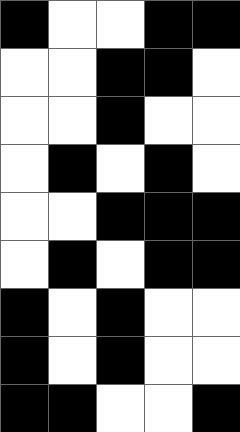[["black", "white", "white", "black", "black"], ["white", "white", "black", "black", "white"], ["white", "white", "black", "white", "white"], ["white", "black", "white", "black", "white"], ["white", "white", "black", "black", "black"], ["white", "black", "white", "black", "black"], ["black", "white", "black", "white", "white"], ["black", "white", "black", "white", "white"], ["black", "black", "white", "white", "black"]]